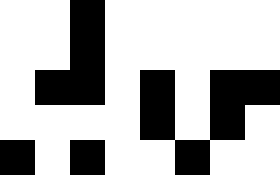[["white", "white", "black", "white", "white", "white", "white", "white"], ["white", "white", "black", "white", "white", "white", "white", "white"], ["white", "black", "black", "white", "black", "white", "black", "black"], ["white", "white", "white", "white", "black", "white", "black", "white"], ["black", "white", "black", "white", "white", "black", "white", "white"]]